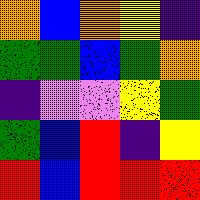[["orange", "blue", "orange", "yellow", "indigo"], ["green", "green", "blue", "green", "orange"], ["indigo", "violet", "violet", "yellow", "green"], ["green", "blue", "red", "indigo", "yellow"], ["red", "blue", "red", "red", "red"]]